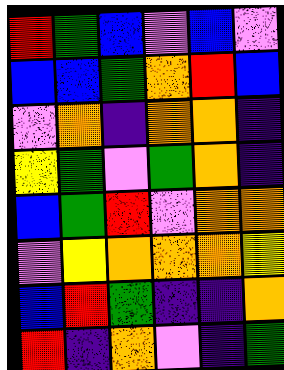[["red", "green", "blue", "violet", "blue", "violet"], ["blue", "blue", "green", "orange", "red", "blue"], ["violet", "orange", "indigo", "orange", "orange", "indigo"], ["yellow", "green", "violet", "green", "orange", "indigo"], ["blue", "green", "red", "violet", "orange", "orange"], ["violet", "yellow", "orange", "orange", "orange", "yellow"], ["blue", "red", "green", "indigo", "indigo", "orange"], ["red", "indigo", "orange", "violet", "indigo", "green"]]